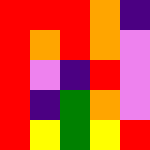[["red", "red", "red", "orange", "indigo"], ["red", "orange", "red", "orange", "violet"], ["red", "violet", "indigo", "red", "violet"], ["red", "indigo", "green", "orange", "violet"], ["red", "yellow", "green", "yellow", "red"]]